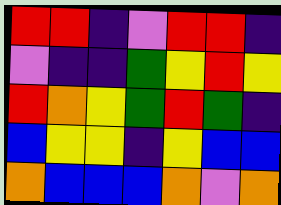[["red", "red", "indigo", "violet", "red", "red", "indigo"], ["violet", "indigo", "indigo", "green", "yellow", "red", "yellow"], ["red", "orange", "yellow", "green", "red", "green", "indigo"], ["blue", "yellow", "yellow", "indigo", "yellow", "blue", "blue"], ["orange", "blue", "blue", "blue", "orange", "violet", "orange"]]